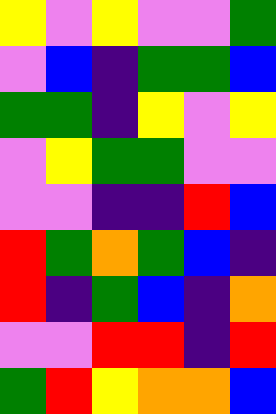[["yellow", "violet", "yellow", "violet", "violet", "green"], ["violet", "blue", "indigo", "green", "green", "blue"], ["green", "green", "indigo", "yellow", "violet", "yellow"], ["violet", "yellow", "green", "green", "violet", "violet"], ["violet", "violet", "indigo", "indigo", "red", "blue"], ["red", "green", "orange", "green", "blue", "indigo"], ["red", "indigo", "green", "blue", "indigo", "orange"], ["violet", "violet", "red", "red", "indigo", "red"], ["green", "red", "yellow", "orange", "orange", "blue"]]